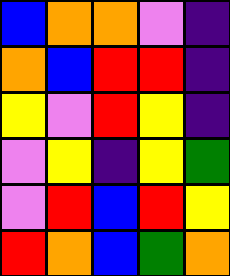[["blue", "orange", "orange", "violet", "indigo"], ["orange", "blue", "red", "red", "indigo"], ["yellow", "violet", "red", "yellow", "indigo"], ["violet", "yellow", "indigo", "yellow", "green"], ["violet", "red", "blue", "red", "yellow"], ["red", "orange", "blue", "green", "orange"]]